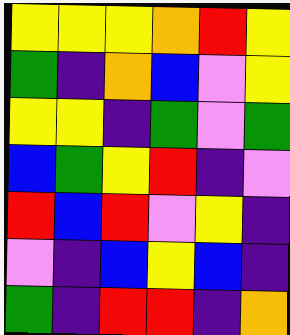[["yellow", "yellow", "yellow", "orange", "red", "yellow"], ["green", "indigo", "orange", "blue", "violet", "yellow"], ["yellow", "yellow", "indigo", "green", "violet", "green"], ["blue", "green", "yellow", "red", "indigo", "violet"], ["red", "blue", "red", "violet", "yellow", "indigo"], ["violet", "indigo", "blue", "yellow", "blue", "indigo"], ["green", "indigo", "red", "red", "indigo", "orange"]]